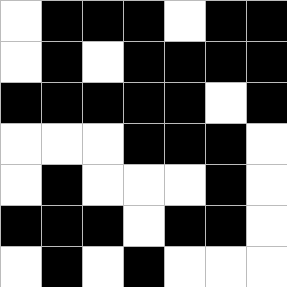[["white", "black", "black", "black", "white", "black", "black"], ["white", "black", "white", "black", "black", "black", "black"], ["black", "black", "black", "black", "black", "white", "black"], ["white", "white", "white", "black", "black", "black", "white"], ["white", "black", "white", "white", "white", "black", "white"], ["black", "black", "black", "white", "black", "black", "white"], ["white", "black", "white", "black", "white", "white", "white"]]